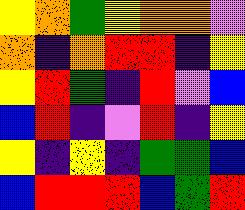[["yellow", "orange", "green", "yellow", "orange", "orange", "violet"], ["orange", "indigo", "orange", "red", "red", "indigo", "yellow"], ["yellow", "red", "green", "indigo", "red", "violet", "blue"], ["blue", "red", "indigo", "violet", "red", "indigo", "yellow"], ["yellow", "indigo", "yellow", "indigo", "green", "green", "blue"], ["blue", "red", "red", "red", "blue", "green", "red"]]